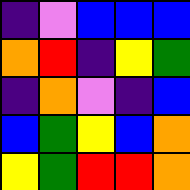[["indigo", "violet", "blue", "blue", "blue"], ["orange", "red", "indigo", "yellow", "green"], ["indigo", "orange", "violet", "indigo", "blue"], ["blue", "green", "yellow", "blue", "orange"], ["yellow", "green", "red", "red", "orange"]]